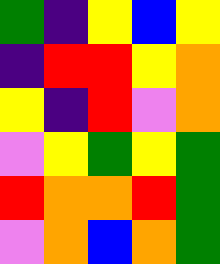[["green", "indigo", "yellow", "blue", "yellow"], ["indigo", "red", "red", "yellow", "orange"], ["yellow", "indigo", "red", "violet", "orange"], ["violet", "yellow", "green", "yellow", "green"], ["red", "orange", "orange", "red", "green"], ["violet", "orange", "blue", "orange", "green"]]